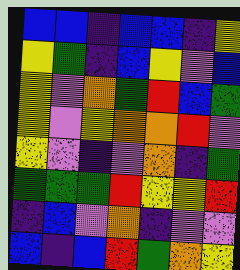[["blue", "blue", "indigo", "blue", "blue", "indigo", "yellow"], ["yellow", "green", "indigo", "blue", "yellow", "violet", "blue"], ["yellow", "violet", "orange", "green", "red", "blue", "green"], ["yellow", "violet", "yellow", "orange", "orange", "red", "violet"], ["yellow", "violet", "indigo", "violet", "orange", "indigo", "green"], ["green", "green", "green", "red", "yellow", "yellow", "red"], ["indigo", "blue", "violet", "orange", "indigo", "violet", "violet"], ["blue", "indigo", "blue", "red", "green", "orange", "yellow"]]